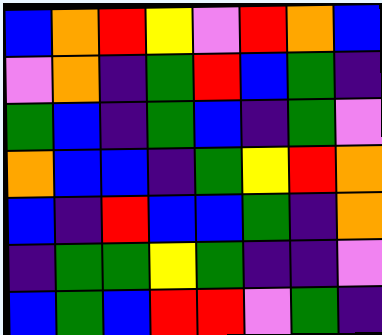[["blue", "orange", "red", "yellow", "violet", "red", "orange", "blue"], ["violet", "orange", "indigo", "green", "red", "blue", "green", "indigo"], ["green", "blue", "indigo", "green", "blue", "indigo", "green", "violet"], ["orange", "blue", "blue", "indigo", "green", "yellow", "red", "orange"], ["blue", "indigo", "red", "blue", "blue", "green", "indigo", "orange"], ["indigo", "green", "green", "yellow", "green", "indigo", "indigo", "violet"], ["blue", "green", "blue", "red", "red", "violet", "green", "indigo"]]